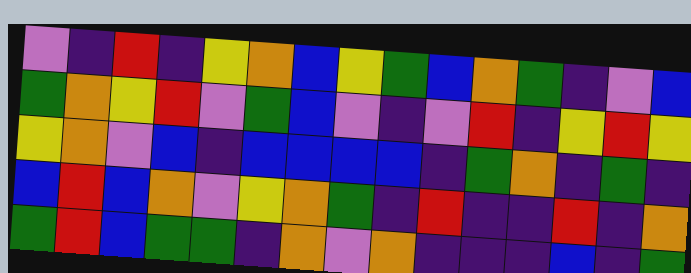[["violet", "indigo", "red", "indigo", "yellow", "orange", "blue", "yellow", "green", "blue", "orange", "green", "indigo", "violet", "blue"], ["green", "orange", "yellow", "red", "violet", "green", "blue", "violet", "indigo", "violet", "red", "indigo", "yellow", "red", "yellow"], ["yellow", "orange", "violet", "blue", "indigo", "blue", "blue", "blue", "blue", "indigo", "green", "orange", "indigo", "green", "indigo"], ["blue", "red", "blue", "orange", "violet", "yellow", "orange", "green", "indigo", "red", "indigo", "indigo", "red", "indigo", "orange"], ["green", "red", "blue", "green", "green", "indigo", "orange", "violet", "orange", "indigo", "indigo", "indigo", "blue", "indigo", "green"]]